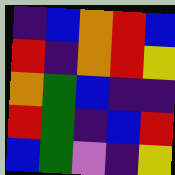[["indigo", "blue", "orange", "red", "blue"], ["red", "indigo", "orange", "red", "yellow"], ["orange", "green", "blue", "indigo", "indigo"], ["red", "green", "indigo", "blue", "red"], ["blue", "green", "violet", "indigo", "yellow"]]